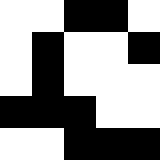[["white", "white", "black", "black", "white"], ["white", "black", "white", "white", "black"], ["white", "black", "white", "white", "white"], ["black", "black", "black", "white", "white"], ["white", "white", "black", "black", "black"]]